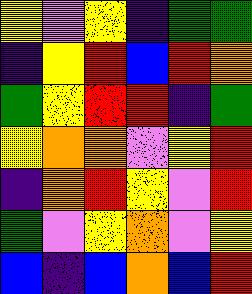[["yellow", "violet", "yellow", "indigo", "green", "green"], ["indigo", "yellow", "red", "blue", "red", "orange"], ["green", "yellow", "red", "red", "indigo", "green"], ["yellow", "orange", "orange", "violet", "yellow", "red"], ["indigo", "orange", "red", "yellow", "violet", "red"], ["green", "violet", "yellow", "orange", "violet", "yellow"], ["blue", "indigo", "blue", "orange", "blue", "red"]]